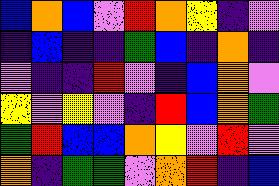[["blue", "orange", "blue", "violet", "red", "orange", "yellow", "indigo", "violet"], ["indigo", "blue", "indigo", "indigo", "green", "blue", "indigo", "orange", "indigo"], ["violet", "indigo", "indigo", "red", "violet", "indigo", "blue", "orange", "violet"], ["yellow", "violet", "yellow", "violet", "indigo", "red", "blue", "orange", "green"], ["green", "red", "blue", "blue", "orange", "yellow", "violet", "red", "violet"], ["orange", "indigo", "green", "green", "violet", "orange", "red", "indigo", "blue"]]